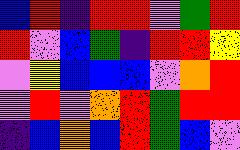[["blue", "red", "indigo", "red", "red", "violet", "green", "red"], ["red", "violet", "blue", "green", "indigo", "red", "red", "yellow"], ["violet", "yellow", "blue", "blue", "blue", "violet", "orange", "red"], ["violet", "red", "violet", "orange", "red", "green", "red", "red"], ["indigo", "blue", "orange", "blue", "red", "green", "blue", "violet"]]